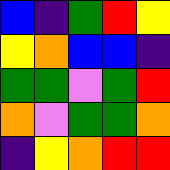[["blue", "indigo", "green", "red", "yellow"], ["yellow", "orange", "blue", "blue", "indigo"], ["green", "green", "violet", "green", "red"], ["orange", "violet", "green", "green", "orange"], ["indigo", "yellow", "orange", "red", "red"]]